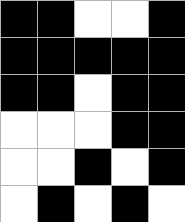[["black", "black", "white", "white", "black"], ["black", "black", "black", "black", "black"], ["black", "black", "white", "black", "black"], ["white", "white", "white", "black", "black"], ["white", "white", "black", "white", "black"], ["white", "black", "white", "black", "white"]]